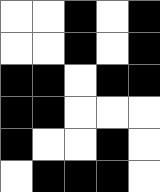[["white", "white", "black", "white", "black"], ["white", "white", "black", "white", "black"], ["black", "black", "white", "black", "black"], ["black", "black", "white", "white", "white"], ["black", "white", "white", "black", "white"], ["white", "black", "black", "black", "white"]]